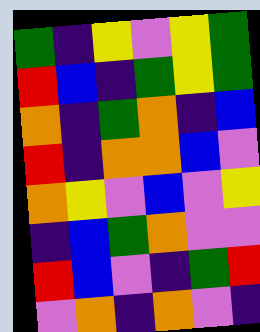[["green", "indigo", "yellow", "violet", "yellow", "green"], ["red", "blue", "indigo", "green", "yellow", "green"], ["orange", "indigo", "green", "orange", "indigo", "blue"], ["red", "indigo", "orange", "orange", "blue", "violet"], ["orange", "yellow", "violet", "blue", "violet", "yellow"], ["indigo", "blue", "green", "orange", "violet", "violet"], ["red", "blue", "violet", "indigo", "green", "red"], ["violet", "orange", "indigo", "orange", "violet", "indigo"]]